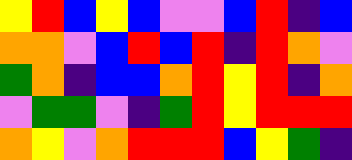[["yellow", "red", "blue", "yellow", "blue", "violet", "violet", "blue", "red", "indigo", "blue"], ["orange", "orange", "violet", "blue", "red", "blue", "red", "indigo", "red", "orange", "violet"], ["green", "orange", "indigo", "blue", "blue", "orange", "red", "yellow", "red", "indigo", "orange"], ["violet", "green", "green", "violet", "indigo", "green", "red", "yellow", "red", "red", "red"], ["orange", "yellow", "violet", "orange", "red", "red", "red", "blue", "yellow", "green", "indigo"]]